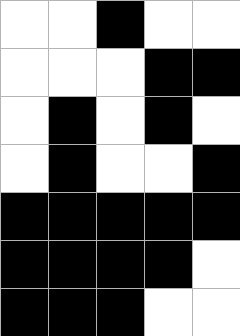[["white", "white", "black", "white", "white"], ["white", "white", "white", "black", "black"], ["white", "black", "white", "black", "white"], ["white", "black", "white", "white", "black"], ["black", "black", "black", "black", "black"], ["black", "black", "black", "black", "white"], ["black", "black", "black", "white", "white"]]